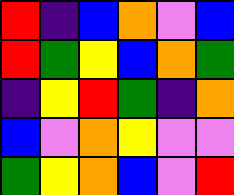[["red", "indigo", "blue", "orange", "violet", "blue"], ["red", "green", "yellow", "blue", "orange", "green"], ["indigo", "yellow", "red", "green", "indigo", "orange"], ["blue", "violet", "orange", "yellow", "violet", "violet"], ["green", "yellow", "orange", "blue", "violet", "red"]]